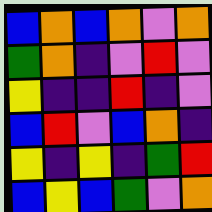[["blue", "orange", "blue", "orange", "violet", "orange"], ["green", "orange", "indigo", "violet", "red", "violet"], ["yellow", "indigo", "indigo", "red", "indigo", "violet"], ["blue", "red", "violet", "blue", "orange", "indigo"], ["yellow", "indigo", "yellow", "indigo", "green", "red"], ["blue", "yellow", "blue", "green", "violet", "orange"]]